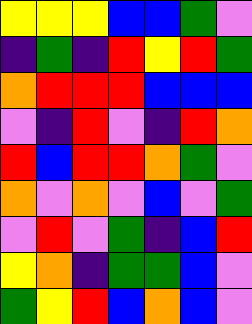[["yellow", "yellow", "yellow", "blue", "blue", "green", "violet"], ["indigo", "green", "indigo", "red", "yellow", "red", "green"], ["orange", "red", "red", "red", "blue", "blue", "blue"], ["violet", "indigo", "red", "violet", "indigo", "red", "orange"], ["red", "blue", "red", "red", "orange", "green", "violet"], ["orange", "violet", "orange", "violet", "blue", "violet", "green"], ["violet", "red", "violet", "green", "indigo", "blue", "red"], ["yellow", "orange", "indigo", "green", "green", "blue", "violet"], ["green", "yellow", "red", "blue", "orange", "blue", "violet"]]